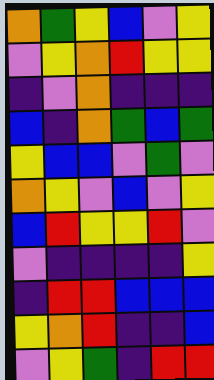[["orange", "green", "yellow", "blue", "violet", "yellow"], ["violet", "yellow", "orange", "red", "yellow", "yellow"], ["indigo", "violet", "orange", "indigo", "indigo", "indigo"], ["blue", "indigo", "orange", "green", "blue", "green"], ["yellow", "blue", "blue", "violet", "green", "violet"], ["orange", "yellow", "violet", "blue", "violet", "yellow"], ["blue", "red", "yellow", "yellow", "red", "violet"], ["violet", "indigo", "indigo", "indigo", "indigo", "yellow"], ["indigo", "red", "red", "blue", "blue", "blue"], ["yellow", "orange", "red", "indigo", "indigo", "blue"], ["violet", "yellow", "green", "indigo", "red", "red"]]